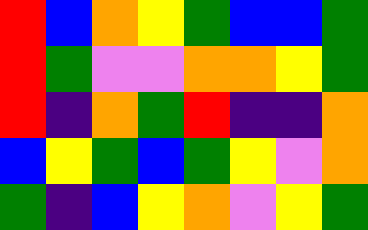[["red", "blue", "orange", "yellow", "green", "blue", "blue", "green"], ["red", "green", "violet", "violet", "orange", "orange", "yellow", "green"], ["red", "indigo", "orange", "green", "red", "indigo", "indigo", "orange"], ["blue", "yellow", "green", "blue", "green", "yellow", "violet", "orange"], ["green", "indigo", "blue", "yellow", "orange", "violet", "yellow", "green"]]